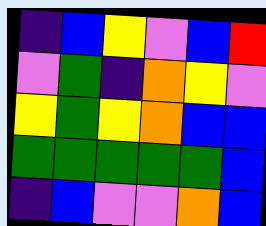[["indigo", "blue", "yellow", "violet", "blue", "red"], ["violet", "green", "indigo", "orange", "yellow", "violet"], ["yellow", "green", "yellow", "orange", "blue", "blue"], ["green", "green", "green", "green", "green", "blue"], ["indigo", "blue", "violet", "violet", "orange", "blue"]]